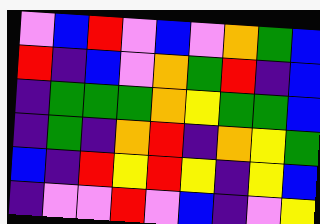[["violet", "blue", "red", "violet", "blue", "violet", "orange", "green", "blue"], ["red", "indigo", "blue", "violet", "orange", "green", "red", "indigo", "blue"], ["indigo", "green", "green", "green", "orange", "yellow", "green", "green", "blue"], ["indigo", "green", "indigo", "orange", "red", "indigo", "orange", "yellow", "green"], ["blue", "indigo", "red", "yellow", "red", "yellow", "indigo", "yellow", "blue"], ["indigo", "violet", "violet", "red", "violet", "blue", "indigo", "violet", "yellow"]]